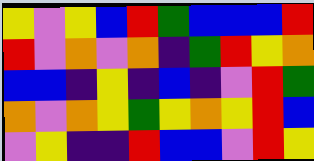[["yellow", "violet", "yellow", "blue", "red", "green", "blue", "blue", "blue", "red"], ["red", "violet", "orange", "violet", "orange", "indigo", "green", "red", "yellow", "orange"], ["blue", "blue", "indigo", "yellow", "indigo", "blue", "indigo", "violet", "red", "green"], ["orange", "violet", "orange", "yellow", "green", "yellow", "orange", "yellow", "red", "blue"], ["violet", "yellow", "indigo", "indigo", "red", "blue", "blue", "violet", "red", "yellow"]]